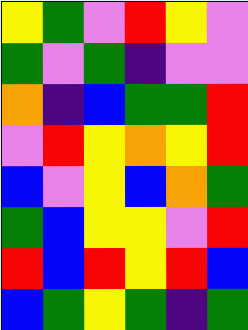[["yellow", "green", "violet", "red", "yellow", "violet"], ["green", "violet", "green", "indigo", "violet", "violet"], ["orange", "indigo", "blue", "green", "green", "red"], ["violet", "red", "yellow", "orange", "yellow", "red"], ["blue", "violet", "yellow", "blue", "orange", "green"], ["green", "blue", "yellow", "yellow", "violet", "red"], ["red", "blue", "red", "yellow", "red", "blue"], ["blue", "green", "yellow", "green", "indigo", "green"]]